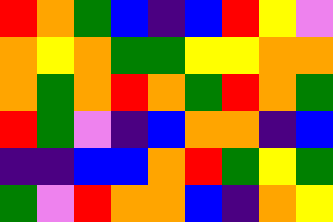[["red", "orange", "green", "blue", "indigo", "blue", "red", "yellow", "violet"], ["orange", "yellow", "orange", "green", "green", "yellow", "yellow", "orange", "orange"], ["orange", "green", "orange", "red", "orange", "green", "red", "orange", "green"], ["red", "green", "violet", "indigo", "blue", "orange", "orange", "indigo", "blue"], ["indigo", "indigo", "blue", "blue", "orange", "red", "green", "yellow", "green"], ["green", "violet", "red", "orange", "orange", "blue", "indigo", "orange", "yellow"]]